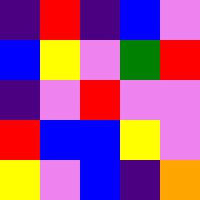[["indigo", "red", "indigo", "blue", "violet"], ["blue", "yellow", "violet", "green", "red"], ["indigo", "violet", "red", "violet", "violet"], ["red", "blue", "blue", "yellow", "violet"], ["yellow", "violet", "blue", "indigo", "orange"]]